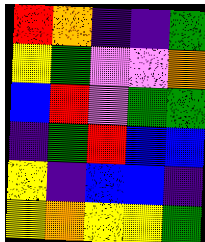[["red", "orange", "indigo", "indigo", "green"], ["yellow", "green", "violet", "violet", "orange"], ["blue", "red", "violet", "green", "green"], ["indigo", "green", "red", "blue", "blue"], ["yellow", "indigo", "blue", "blue", "indigo"], ["yellow", "orange", "yellow", "yellow", "green"]]